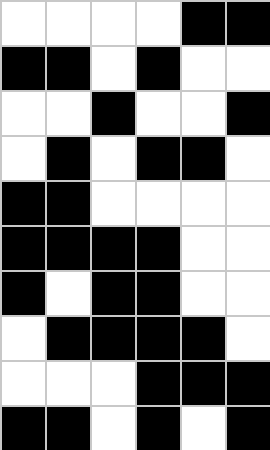[["white", "white", "white", "white", "black", "black"], ["black", "black", "white", "black", "white", "white"], ["white", "white", "black", "white", "white", "black"], ["white", "black", "white", "black", "black", "white"], ["black", "black", "white", "white", "white", "white"], ["black", "black", "black", "black", "white", "white"], ["black", "white", "black", "black", "white", "white"], ["white", "black", "black", "black", "black", "white"], ["white", "white", "white", "black", "black", "black"], ["black", "black", "white", "black", "white", "black"]]